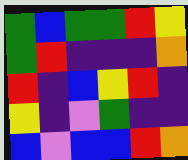[["green", "blue", "green", "green", "red", "yellow"], ["green", "red", "indigo", "indigo", "indigo", "orange"], ["red", "indigo", "blue", "yellow", "red", "indigo"], ["yellow", "indigo", "violet", "green", "indigo", "indigo"], ["blue", "violet", "blue", "blue", "red", "orange"]]